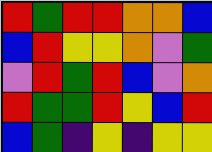[["red", "green", "red", "red", "orange", "orange", "blue"], ["blue", "red", "yellow", "yellow", "orange", "violet", "green"], ["violet", "red", "green", "red", "blue", "violet", "orange"], ["red", "green", "green", "red", "yellow", "blue", "red"], ["blue", "green", "indigo", "yellow", "indigo", "yellow", "yellow"]]